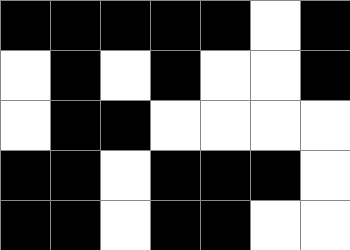[["black", "black", "black", "black", "black", "white", "black"], ["white", "black", "white", "black", "white", "white", "black"], ["white", "black", "black", "white", "white", "white", "white"], ["black", "black", "white", "black", "black", "black", "white"], ["black", "black", "white", "black", "black", "white", "white"]]